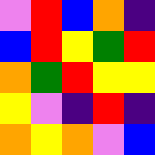[["violet", "red", "blue", "orange", "indigo"], ["blue", "red", "yellow", "green", "red"], ["orange", "green", "red", "yellow", "yellow"], ["yellow", "violet", "indigo", "red", "indigo"], ["orange", "yellow", "orange", "violet", "blue"]]